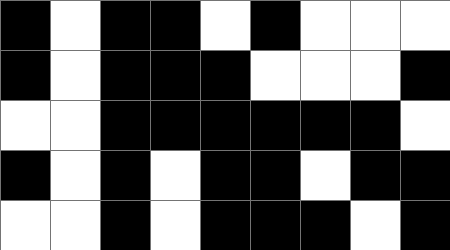[["black", "white", "black", "black", "white", "black", "white", "white", "white"], ["black", "white", "black", "black", "black", "white", "white", "white", "black"], ["white", "white", "black", "black", "black", "black", "black", "black", "white"], ["black", "white", "black", "white", "black", "black", "white", "black", "black"], ["white", "white", "black", "white", "black", "black", "black", "white", "black"]]